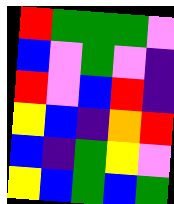[["red", "green", "green", "green", "violet"], ["blue", "violet", "green", "violet", "indigo"], ["red", "violet", "blue", "red", "indigo"], ["yellow", "blue", "indigo", "orange", "red"], ["blue", "indigo", "green", "yellow", "violet"], ["yellow", "blue", "green", "blue", "green"]]